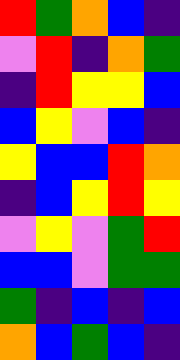[["red", "green", "orange", "blue", "indigo"], ["violet", "red", "indigo", "orange", "green"], ["indigo", "red", "yellow", "yellow", "blue"], ["blue", "yellow", "violet", "blue", "indigo"], ["yellow", "blue", "blue", "red", "orange"], ["indigo", "blue", "yellow", "red", "yellow"], ["violet", "yellow", "violet", "green", "red"], ["blue", "blue", "violet", "green", "green"], ["green", "indigo", "blue", "indigo", "blue"], ["orange", "blue", "green", "blue", "indigo"]]